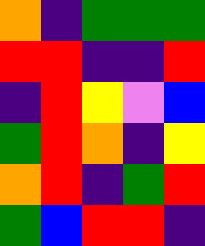[["orange", "indigo", "green", "green", "green"], ["red", "red", "indigo", "indigo", "red"], ["indigo", "red", "yellow", "violet", "blue"], ["green", "red", "orange", "indigo", "yellow"], ["orange", "red", "indigo", "green", "red"], ["green", "blue", "red", "red", "indigo"]]